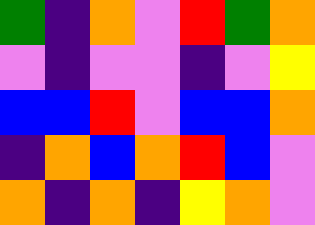[["green", "indigo", "orange", "violet", "red", "green", "orange"], ["violet", "indigo", "violet", "violet", "indigo", "violet", "yellow"], ["blue", "blue", "red", "violet", "blue", "blue", "orange"], ["indigo", "orange", "blue", "orange", "red", "blue", "violet"], ["orange", "indigo", "orange", "indigo", "yellow", "orange", "violet"]]